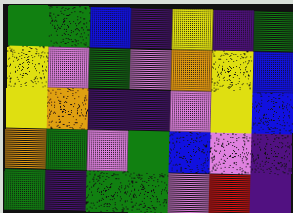[["green", "green", "blue", "indigo", "yellow", "indigo", "green"], ["yellow", "violet", "green", "violet", "orange", "yellow", "blue"], ["yellow", "orange", "indigo", "indigo", "violet", "yellow", "blue"], ["orange", "green", "violet", "green", "blue", "violet", "indigo"], ["green", "indigo", "green", "green", "violet", "red", "indigo"]]